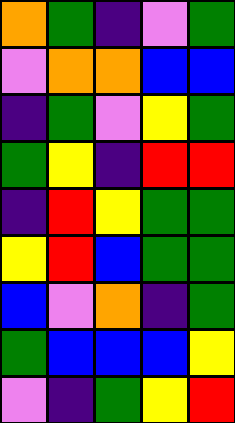[["orange", "green", "indigo", "violet", "green"], ["violet", "orange", "orange", "blue", "blue"], ["indigo", "green", "violet", "yellow", "green"], ["green", "yellow", "indigo", "red", "red"], ["indigo", "red", "yellow", "green", "green"], ["yellow", "red", "blue", "green", "green"], ["blue", "violet", "orange", "indigo", "green"], ["green", "blue", "blue", "blue", "yellow"], ["violet", "indigo", "green", "yellow", "red"]]